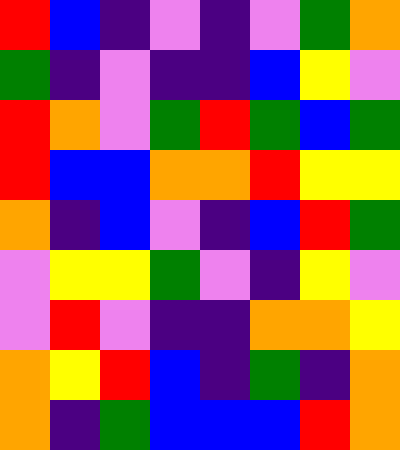[["red", "blue", "indigo", "violet", "indigo", "violet", "green", "orange"], ["green", "indigo", "violet", "indigo", "indigo", "blue", "yellow", "violet"], ["red", "orange", "violet", "green", "red", "green", "blue", "green"], ["red", "blue", "blue", "orange", "orange", "red", "yellow", "yellow"], ["orange", "indigo", "blue", "violet", "indigo", "blue", "red", "green"], ["violet", "yellow", "yellow", "green", "violet", "indigo", "yellow", "violet"], ["violet", "red", "violet", "indigo", "indigo", "orange", "orange", "yellow"], ["orange", "yellow", "red", "blue", "indigo", "green", "indigo", "orange"], ["orange", "indigo", "green", "blue", "blue", "blue", "red", "orange"]]